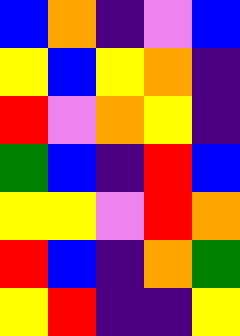[["blue", "orange", "indigo", "violet", "blue"], ["yellow", "blue", "yellow", "orange", "indigo"], ["red", "violet", "orange", "yellow", "indigo"], ["green", "blue", "indigo", "red", "blue"], ["yellow", "yellow", "violet", "red", "orange"], ["red", "blue", "indigo", "orange", "green"], ["yellow", "red", "indigo", "indigo", "yellow"]]